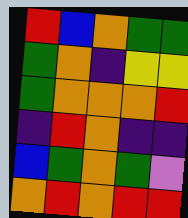[["red", "blue", "orange", "green", "green"], ["green", "orange", "indigo", "yellow", "yellow"], ["green", "orange", "orange", "orange", "red"], ["indigo", "red", "orange", "indigo", "indigo"], ["blue", "green", "orange", "green", "violet"], ["orange", "red", "orange", "red", "red"]]